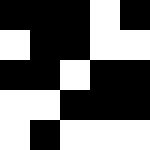[["black", "black", "black", "white", "black"], ["white", "black", "black", "white", "white"], ["black", "black", "white", "black", "black"], ["white", "white", "black", "black", "black"], ["white", "black", "white", "white", "white"]]